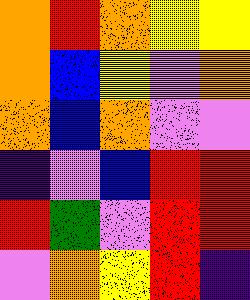[["orange", "red", "orange", "yellow", "yellow"], ["orange", "blue", "yellow", "violet", "orange"], ["orange", "blue", "orange", "violet", "violet"], ["indigo", "violet", "blue", "red", "red"], ["red", "green", "violet", "red", "red"], ["violet", "orange", "yellow", "red", "indigo"]]